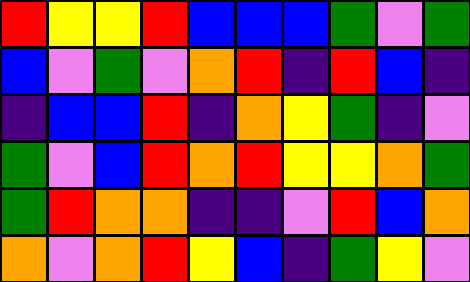[["red", "yellow", "yellow", "red", "blue", "blue", "blue", "green", "violet", "green"], ["blue", "violet", "green", "violet", "orange", "red", "indigo", "red", "blue", "indigo"], ["indigo", "blue", "blue", "red", "indigo", "orange", "yellow", "green", "indigo", "violet"], ["green", "violet", "blue", "red", "orange", "red", "yellow", "yellow", "orange", "green"], ["green", "red", "orange", "orange", "indigo", "indigo", "violet", "red", "blue", "orange"], ["orange", "violet", "orange", "red", "yellow", "blue", "indigo", "green", "yellow", "violet"]]